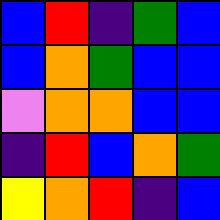[["blue", "red", "indigo", "green", "blue"], ["blue", "orange", "green", "blue", "blue"], ["violet", "orange", "orange", "blue", "blue"], ["indigo", "red", "blue", "orange", "green"], ["yellow", "orange", "red", "indigo", "blue"]]